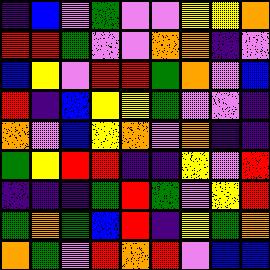[["indigo", "blue", "violet", "green", "violet", "violet", "yellow", "yellow", "orange"], ["red", "red", "green", "violet", "violet", "orange", "orange", "indigo", "violet"], ["blue", "yellow", "violet", "red", "red", "green", "orange", "violet", "blue"], ["red", "indigo", "blue", "yellow", "yellow", "green", "violet", "violet", "indigo"], ["orange", "violet", "blue", "yellow", "orange", "violet", "orange", "indigo", "indigo"], ["green", "yellow", "red", "red", "indigo", "indigo", "yellow", "violet", "red"], ["indigo", "indigo", "indigo", "green", "red", "green", "violet", "yellow", "red"], ["green", "orange", "green", "blue", "red", "indigo", "yellow", "green", "orange"], ["orange", "green", "violet", "red", "orange", "red", "violet", "blue", "blue"]]